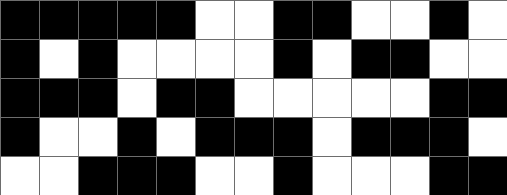[["black", "black", "black", "black", "black", "white", "white", "black", "black", "white", "white", "black", "white"], ["black", "white", "black", "white", "white", "white", "white", "black", "white", "black", "black", "white", "white"], ["black", "black", "black", "white", "black", "black", "white", "white", "white", "white", "white", "black", "black"], ["black", "white", "white", "black", "white", "black", "black", "black", "white", "black", "black", "black", "white"], ["white", "white", "black", "black", "black", "white", "white", "black", "white", "white", "white", "black", "black"]]